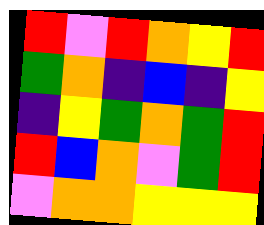[["red", "violet", "red", "orange", "yellow", "red"], ["green", "orange", "indigo", "blue", "indigo", "yellow"], ["indigo", "yellow", "green", "orange", "green", "red"], ["red", "blue", "orange", "violet", "green", "red"], ["violet", "orange", "orange", "yellow", "yellow", "yellow"]]